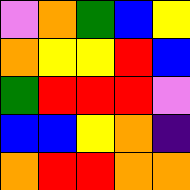[["violet", "orange", "green", "blue", "yellow"], ["orange", "yellow", "yellow", "red", "blue"], ["green", "red", "red", "red", "violet"], ["blue", "blue", "yellow", "orange", "indigo"], ["orange", "red", "red", "orange", "orange"]]